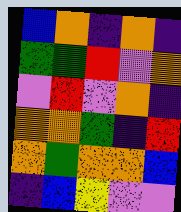[["blue", "orange", "indigo", "orange", "indigo"], ["green", "green", "red", "violet", "orange"], ["violet", "red", "violet", "orange", "indigo"], ["orange", "orange", "green", "indigo", "red"], ["orange", "green", "orange", "orange", "blue"], ["indigo", "blue", "yellow", "violet", "violet"]]